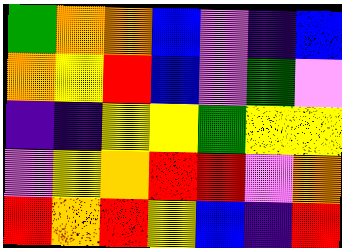[["green", "orange", "orange", "blue", "violet", "indigo", "blue"], ["orange", "yellow", "red", "blue", "violet", "green", "violet"], ["indigo", "indigo", "yellow", "yellow", "green", "yellow", "yellow"], ["violet", "yellow", "orange", "red", "red", "violet", "orange"], ["red", "orange", "red", "yellow", "blue", "indigo", "red"]]